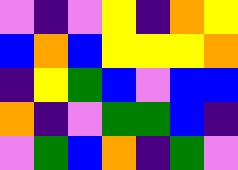[["violet", "indigo", "violet", "yellow", "indigo", "orange", "yellow"], ["blue", "orange", "blue", "yellow", "yellow", "yellow", "orange"], ["indigo", "yellow", "green", "blue", "violet", "blue", "blue"], ["orange", "indigo", "violet", "green", "green", "blue", "indigo"], ["violet", "green", "blue", "orange", "indigo", "green", "violet"]]